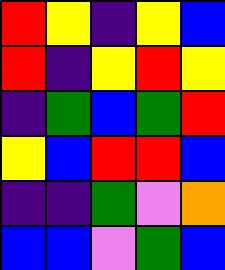[["red", "yellow", "indigo", "yellow", "blue"], ["red", "indigo", "yellow", "red", "yellow"], ["indigo", "green", "blue", "green", "red"], ["yellow", "blue", "red", "red", "blue"], ["indigo", "indigo", "green", "violet", "orange"], ["blue", "blue", "violet", "green", "blue"]]